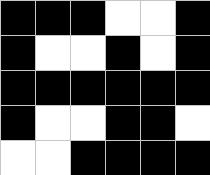[["black", "black", "black", "white", "white", "black"], ["black", "white", "white", "black", "white", "black"], ["black", "black", "black", "black", "black", "black"], ["black", "white", "white", "black", "black", "white"], ["white", "white", "black", "black", "black", "black"]]